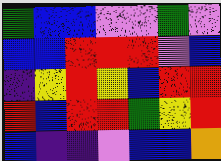[["green", "blue", "blue", "violet", "violet", "green", "violet"], ["blue", "blue", "red", "red", "red", "violet", "blue"], ["indigo", "yellow", "red", "yellow", "blue", "red", "red"], ["red", "blue", "red", "red", "green", "yellow", "red"], ["blue", "indigo", "indigo", "violet", "blue", "blue", "orange"]]